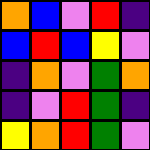[["orange", "blue", "violet", "red", "indigo"], ["blue", "red", "blue", "yellow", "violet"], ["indigo", "orange", "violet", "green", "orange"], ["indigo", "violet", "red", "green", "indigo"], ["yellow", "orange", "red", "green", "violet"]]